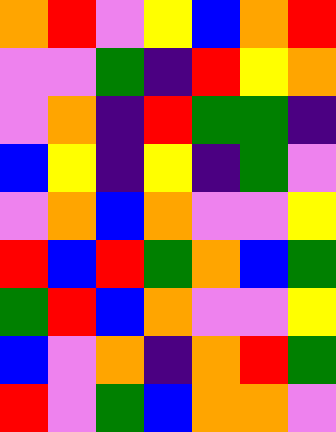[["orange", "red", "violet", "yellow", "blue", "orange", "red"], ["violet", "violet", "green", "indigo", "red", "yellow", "orange"], ["violet", "orange", "indigo", "red", "green", "green", "indigo"], ["blue", "yellow", "indigo", "yellow", "indigo", "green", "violet"], ["violet", "orange", "blue", "orange", "violet", "violet", "yellow"], ["red", "blue", "red", "green", "orange", "blue", "green"], ["green", "red", "blue", "orange", "violet", "violet", "yellow"], ["blue", "violet", "orange", "indigo", "orange", "red", "green"], ["red", "violet", "green", "blue", "orange", "orange", "violet"]]